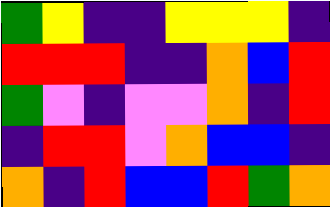[["green", "yellow", "indigo", "indigo", "yellow", "yellow", "yellow", "indigo"], ["red", "red", "red", "indigo", "indigo", "orange", "blue", "red"], ["green", "violet", "indigo", "violet", "violet", "orange", "indigo", "red"], ["indigo", "red", "red", "violet", "orange", "blue", "blue", "indigo"], ["orange", "indigo", "red", "blue", "blue", "red", "green", "orange"]]